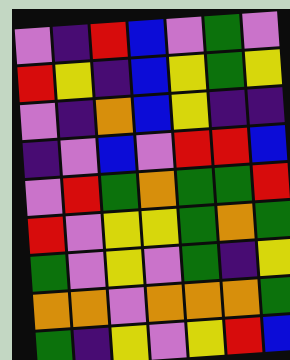[["violet", "indigo", "red", "blue", "violet", "green", "violet"], ["red", "yellow", "indigo", "blue", "yellow", "green", "yellow"], ["violet", "indigo", "orange", "blue", "yellow", "indigo", "indigo"], ["indigo", "violet", "blue", "violet", "red", "red", "blue"], ["violet", "red", "green", "orange", "green", "green", "red"], ["red", "violet", "yellow", "yellow", "green", "orange", "green"], ["green", "violet", "yellow", "violet", "green", "indigo", "yellow"], ["orange", "orange", "violet", "orange", "orange", "orange", "green"], ["green", "indigo", "yellow", "violet", "yellow", "red", "blue"]]